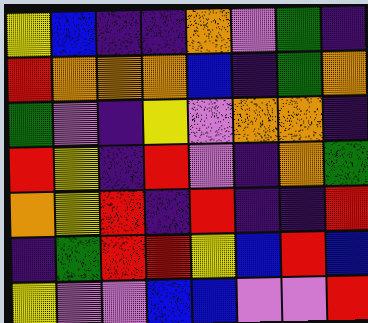[["yellow", "blue", "indigo", "indigo", "orange", "violet", "green", "indigo"], ["red", "orange", "orange", "orange", "blue", "indigo", "green", "orange"], ["green", "violet", "indigo", "yellow", "violet", "orange", "orange", "indigo"], ["red", "yellow", "indigo", "red", "violet", "indigo", "orange", "green"], ["orange", "yellow", "red", "indigo", "red", "indigo", "indigo", "red"], ["indigo", "green", "red", "red", "yellow", "blue", "red", "blue"], ["yellow", "violet", "violet", "blue", "blue", "violet", "violet", "red"]]